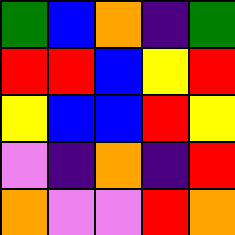[["green", "blue", "orange", "indigo", "green"], ["red", "red", "blue", "yellow", "red"], ["yellow", "blue", "blue", "red", "yellow"], ["violet", "indigo", "orange", "indigo", "red"], ["orange", "violet", "violet", "red", "orange"]]